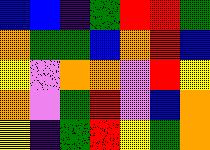[["blue", "blue", "indigo", "green", "red", "red", "green"], ["orange", "green", "green", "blue", "orange", "red", "blue"], ["yellow", "violet", "orange", "orange", "violet", "red", "yellow"], ["orange", "violet", "green", "red", "violet", "blue", "orange"], ["yellow", "indigo", "green", "red", "yellow", "green", "orange"]]